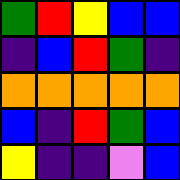[["green", "red", "yellow", "blue", "blue"], ["indigo", "blue", "red", "green", "indigo"], ["orange", "orange", "orange", "orange", "orange"], ["blue", "indigo", "red", "green", "blue"], ["yellow", "indigo", "indigo", "violet", "blue"]]